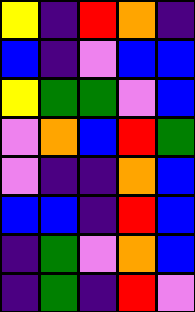[["yellow", "indigo", "red", "orange", "indigo"], ["blue", "indigo", "violet", "blue", "blue"], ["yellow", "green", "green", "violet", "blue"], ["violet", "orange", "blue", "red", "green"], ["violet", "indigo", "indigo", "orange", "blue"], ["blue", "blue", "indigo", "red", "blue"], ["indigo", "green", "violet", "orange", "blue"], ["indigo", "green", "indigo", "red", "violet"]]